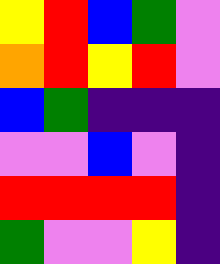[["yellow", "red", "blue", "green", "violet"], ["orange", "red", "yellow", "red", "violet"], ["blue", "green", "indigo", "indigo", "indigo"], ["violet", "violet", "blue", "violet", "indigo"], ["red", "red", "red", "red", "indigo"], ["green", "violet", "violet", "yellow", "indigo"]]